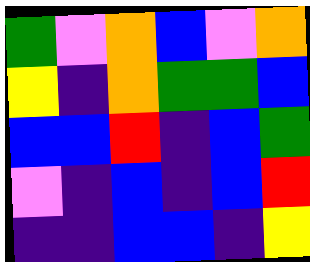[["green", "violet", "orange", "blue", "violet", "orange"], ["yellow", "indigo", "orange", "green", "green", "blue"], ["blue", "blue", "red", "indigo", "blue", "green"], ["violet", "indigo", "blue", "indigo", "blue", "red"], ["indigo", "indigo", "blue", "blue", "indigo", "yellow"]]